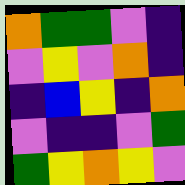[["orange", "green", "green", "violet", "indigo"], ["violet", "yellow", "violet", "orange", "indigo"], ["indigo", "blue", "yellow", "indigo", "orange"], ["violet", "indigo", "indigo", "violet", "green"], ["green", "yellow", "orange", "yellow", "violet"]]